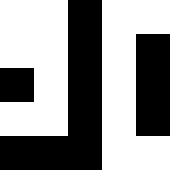[["white", "white", "black", "white", "white"], ["white", "white", "black", "white", "black"], ["black", "white", "black", "white", "black"], ["white", "white", "black", "white", "black"], ["black", "black", "black", "white", "white"]]